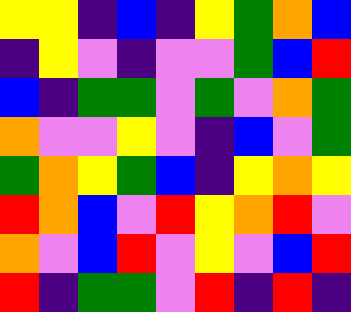[["yellow", "yellow", "indigo", "blue", "indigo", "yellow", "green", "orange", "blue"], ["indigo", "yellow", "violet", "indigo", "violet", "violet", "green", "blue", "red"], ["blue", "indigo", "green", "green", "violet", "green", "violet", "orange", "green"], ["orange", "violet", "violet", "yellow", "violet", "indigo", "blue", "violet", "green"], ["green", "orange", "yellow", "green", "blue", "indigo", "yellow", "orange", "yellow"], ["red", "orange", "blue", "violet", "red", "yellow", "orange", "red", "violet"], ["orange", "violet", "blue", "red", "violet", "yellow", "violet", "blue", "red"], ["red", "indigo", "green", "green", "violet", "red", "indigo", "red", "indigo"]]